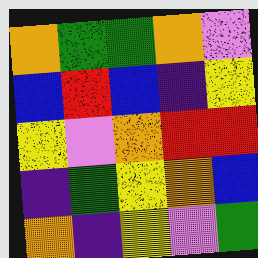[["orange", "green", "green", "orange", "violet"], ["blue", "red", "blue", "indigo", "yellow"], ["yellow", "violet", "orange", "red", "red"], ["indigo", "green", "yellow", "orange", "blue"], ["orange", "indigo", "yellow", "violet", "green"]]